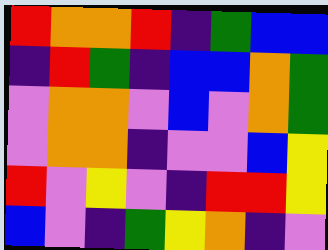[["red", "orange", "orange", "red", "indigo", "green", "blue", "blue"], ["indigo", "red", "green", "indigo", "blue", "blue", "orange", "green"], ["violet", "orange", "orange", "violet", "blue", "violet", "orange", "green"], ["violet", "orange", "orange", "indigo", "violet", "violet", "blue", "yellow"], ["red", "violet", "yellow", "violet", "indigo", "red", "red", "yellow"], ["blue", "violet", "indigo", "green", "yellow", "orange", "indigo", "violet"]]